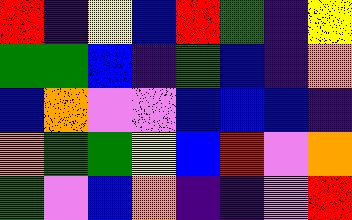[["red", "indigo", "yellow", "blue", "red", "green", "indigo", "yellow"], ["green", "green", "blue", "indigo", "green", "blue", "indigo", "orange"], ["blue", "orange", "violet", "violet", "blue", "blue", "blue", "indigo"], ["orange", "green", "green", "yellow", "blue", "red", "violet", "orange"], ["green", "violet", "blue", "orange", "indigo", "indigo", "violet", "red"]]